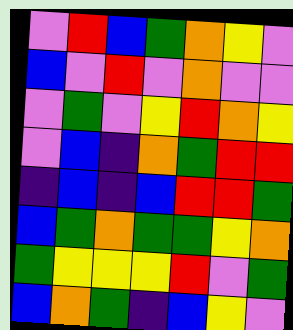[["violet", "red", "blue", "green", "orange", "yellow", "violet"], ["blue", "violet", "red", "violet", "orange", "violet", "violet"], ["violet", "green", "violet", "yellow", "red", "orange", "yellow"], ["violet", "blue", "indigo", "orange", "green", "red", "red"], ["indigo", "blue", "indigo", "blue", "red", "red", "green"], ["blue", "green", "orange", "green", "green", "yellow", "orange"], ["green", "yellow", "yellow", "yellow", "red", "violet", "green"], ["blue", "orange", "green", "indigo", "blue", "yellow", "violet"]]